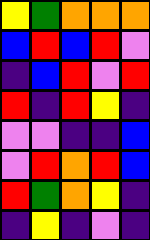[["yellow", "green", "orange", "orange", "orange"], ["blue", "red", "blue", "red", "violet"], ["indigo", "blue", "red", "violet", "red"], ["red", "indigo", "red", "yellow", "indigo"], ["violet", "violet", "indigo", "indigo", "blue"], ["violet", "red", "orange", "red", "blue"], ["red", "green", "orange", "yellow", "indigo"], ["indigo", "yellow", "indigo", "violet", "indigo"]]